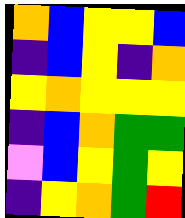[["orange", "blue", "yellow", "yellow", "blue"], ["indigo", "blue", "yellow", "indigo", "orange"], ["yellow", "orange", "yellow", "yellow", "yellow"], ["indigo", "blue", "orange", "green", "green"], ["violet", "blue", "yellow", "green", "yellow"], ["indigo", "yellow", "orange", "green", "red"]]